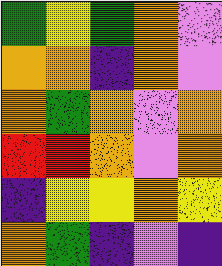[["green", "yellow", "green", "orange", "violet"], ["orange", "orange", "indigo", "orange", "violet"], ["orange", "green", "orange", "violet", "orange"], ["red", "red", "orange", "violet", "orange"], ["indigo", "yellow", "yellow", "orange", "yellow"], ["orange", "green", "indigo", "violet", "indigo"]]